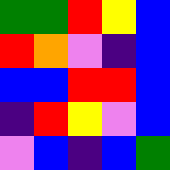[["green", "green", "red", "yellow", "blue"], ["red", "orange", "violet", "indigo", "blue"], ["blue", "blue", "red", "red", "blue"], ["indigo", "red", "yellow", "violet", "blue"], ["violet", "blue", "indigo", "blue", "green"]]